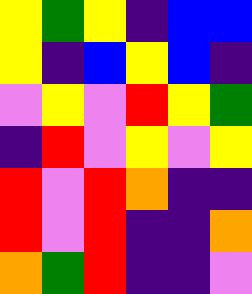[["yellow", "green", "yellow", "indigo", "blue", "blue"], ["yellow", "indigo", "blue", "yellow", "blue", "indigo"], ["violet", "yellow", "violet", "red", "yellow", "green"], ["indigo", "red", "violet", "yellow", "violet", "yellow"], ["red", "violet", "red", "orange", "indigo", "indigo"], ["red", "violet", "red", "indigo", "indigo", "orange"], ["orange", "green", "red", "indigo", "indigo", "violet"]]